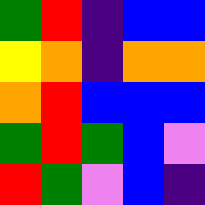[["green", "red", "indigo", "blue", "blue"], ["yellow", "orange", "indigo", "orange", "orange"], ["orange", "red", "blue", "blue", "blue"], ["green", "red", "green", "blue", "violet"], ["red", "green", "violet", "blue", "indigo"]]